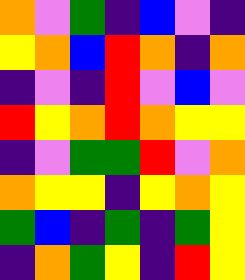[["orange", "violet", "green", "indigo", "blue", "violet", "indigo"], ["yellow", "orange", "blue", "red", "orange", "indigo", "orange"], ["indigo", "violet", "indigo", "red", "violet", "blue", "violet"], ["red", "yellow", "orange", "red", "orange", "yellow", "yellow"], ["indigo", "violet", "green", "green", "red", "violet", "orange"], ["orange", "yellow", "yellow", "indigo", "yellow", "orange", "yellow"], ["green", "blue", "indigo", "green", "indigo", "green", "yellow"], ["indigo", "orange", "green", "yellow", "indigo", "red", "yellow"]]